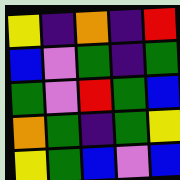[["yellow", "indigo", "orange", "indigo", "red"], ["blue", "violet", "green", "indigo", "green"], ["green", "violet", "red", "green", "blue"], ["orange", "green", "indigo", "green", "yellow"], ["yellow", "green", "blue", "violet", "blue"]]